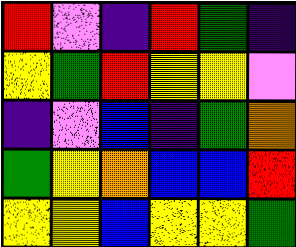[["red", "violet", "indigo", "red", "green", "indigo"], ["yellow", "green", "red", "yellow", "yellow", "violet"], ["indigo", "violet", "blue", "indigo", "green", "orange"], ["green", "yellow", "orange", "blue", "blue", "red"], ["yellow", "yellow", "blue", "yellow", "yellow", "green"]]